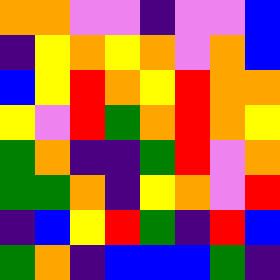[["orange", "orange", "violet", "violet", "indigo", "violet", "violet", "blue"], ["indigo", "yellow", "orange", "yellow", "orange", "violet", "orange", "blue"], ["blue", "yellow", "red", "orange", "yellow", "red", "orange", "orange"], ["yellow", "violet", "red", "green", "orange", "red", "orange", "yellow"], ["green", "orange", "indigo", "indigo", "green", "red", "violet", "orange"], ["green", "green", "orange", "indigo", "yellow", "orange", "violet", "red"], ["indigo", "blue", "yellow", "red", "green", "indigo", "red", "blue"], ["green", "orange", "indigo", "blue", "blue", "blue", "green", "indigo"]]